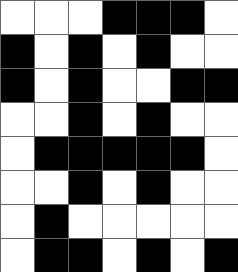[["white", "white", "white", "black", "black", "black", "white"], ["black", "white", "black", "white", "black", "white", "white"], ["black", "white", "black", "white", "white", "black", "black"], ["white", "white", "black", "white", "black", "white", "white"], ["white", "black", "black", "black", "black", "black", "white"], ["white", "white", "black", "white", "black", "white", "white"], ["white", "black", "white", "white", "white", "white", "white"], ["white", "black", "black", "white", "black", "white", "black"]]